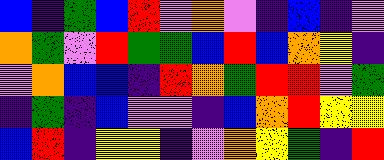[["blue", "indigo", "green", "blue", "red", "violet", "orange", "violet", "indigo", "blue", "indigo", "violet"], ["orange", "green", "violet", "red", "green", "green", "blue", "red", "blue", "orange", "yellow", "indigo"], ["violet", "orange", "blue", "blue", "indigo", "red", "orange", "green", "red", "red", "violet", "green"], ["indigo", "green", "indigo", "blue", "violet", "violet", "indigo", "blue", "orange", "red", "yellow", "yellow"], ["blue", "red", "indigo", "yellow", "yellow", "indigo", "violet", "orange", "yellow", "green", "indigo", "red"]]